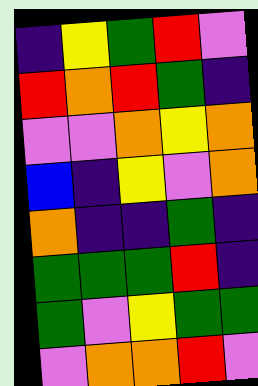[["indigo", "yellow", "green", "red", "violet"], ["red", "orange", "red", "green", "indigo"], ["violet", "violet", "orange", "yellow", "orange"], ["blue", "indigo", "yellow", "violet", "orange"], ["orange", "indigo", "indigo", "green", "indigo"], ["green", "green", "green", "red", "indigo"], ["green", "violet", "yellow", "green", "green"], ["violet", "orange", "orange", "red", "violet"]]